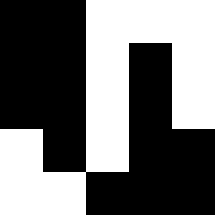[["black", "black", "white", "white", "white"], ["black", "black", "white", "black", "white"], ["black", "black", "white", "black", "white"], ["white", "black", "white", "black", "black"], ["white", "white", "black", "black", "black"]]